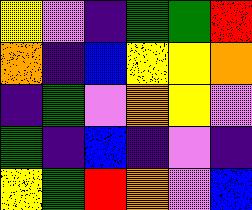[["yellow", "violet", "indigo", "green", "green", "red"], ["orange", "indigo", "blue", "yellow", "yellow", "orange"], ["indigo", "green", "violet", "orange", "yellow", "violet"], ["green", "indigo", "blue", "indigo", "violet", "indigo"], ["yellow", "green", "red", "orange", "violet", "blue"]]